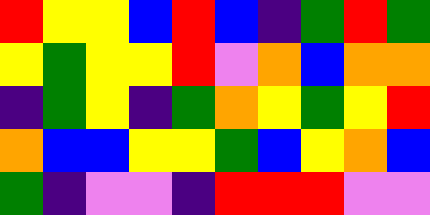[["red", "yellow", "yellow", "blue", "red", "blue", "indigo", "green", "red", "green"], ["yellow", "green", "yellow", "yellow", "red", "violet", "orange", "blue", "orange", "orange"], ["indigo", "green", "yellow", "indigo", "green", "orange", "yellow", "green", "yellow", "red"], ["orange", "blue", "blue", "yellow", "yellow", "green", "blue", "yellow", "orange", "blue"], ["green", "indigo", "violet", "violet", "indigo", "red", "red", "red", "violet", "violet"]]